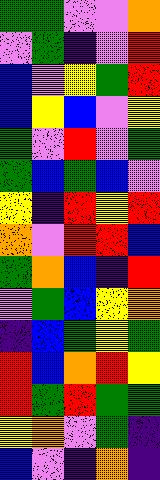[["green", "green", "violet", "violet", "orange"], ["violet", "green", "indigo", "violet", "red"], ["blue", "violet", "yellow", "green", "red"], ["blue", "yellow", "blue", "violet", "yellow"], ["green", "violet", "red", "violet", "green"], ["green", "blue", "green", "blue", "violet"], ["yellow", "indigo", "red", "yellow", "red"], ["orange", "violet", "red", "red", "blue"], ["green", "orange", "blue", "indigo", "red"], ["violet", "green", "blue", "yellow", "orange"], ["indigo", "blue", "green", "yellow", "green"], ["red", "blue", "orange", "red", "yellow"], ["red", "green", "red", "green", "green"], ["yellow", "orange", "violet", "green", "indigo"], ["blue", "violet", "indigo", "orange", "indigo"]]